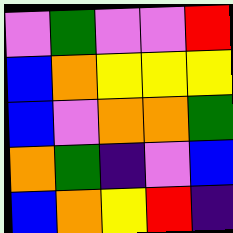[["violet", "green", "violet", "violet", "red"], ["blue", "orange", "yellow", "yellow", "yellow"], ["blue", "violet", "orange", "orange", "green"], ["orange", "green", "indigo", "violet", "blue"], ["blue", "orange", "yellow", "red", "indigo"]]